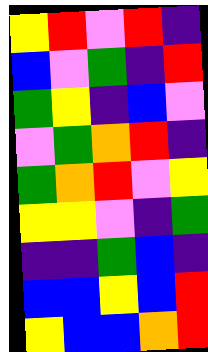[["yellow", "red", "violet", "red", "indigo"], ["blue", "violet", "green", "indigo", "red"], ["green", "yellow", "indigo", "blue", "violet"], ["violet", "green", "orange", "red", "indigo"], ["green", "orange", "red", "violet", "yellow"], ["yellow", "yellow", "violet", "indigo", "green"], ["indigo", "indigo", "green", "blue", "indigo"], ["blue", "blue", "yellow", "blue", "red"], ["yellow", "blue", "blue", "orange", "red"]]